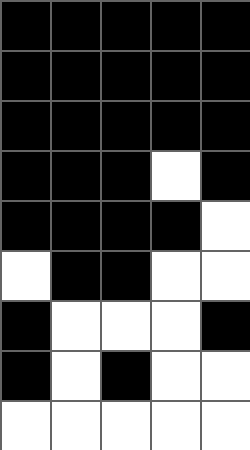[["black", "black", "black", "black", "black"], ["black", "black", "black", "black", "black"], ["black", "black", "black", "black", "black"], ["black", "black", "black", "white", "black"], ["black", "black", "black", "black", "white"], ["white", "black", "black", "white", "white"], ["black", "white", "white", "white", "black"], ["black", "white", "black", "white", "white"], ["white", "white", "white", "white", "white"]]